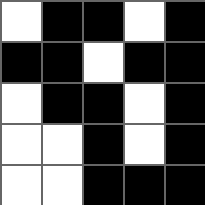[["white", "black", "black", "white", "black"], ["black", "black", "white", "black", "black"], ["white", "black", "black", "white", "black"], ["white", "white", "black", "white", "black"], ["white", "white", "black", "black", "black"]]